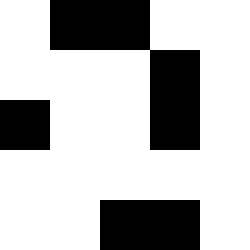[["white", "black", "black", "white", "white"], ["white", "white", "white", "black", "white"], ["black", "white", "white", "black", "white"], ["white", "white", "white", "white", "white"], ["white", "white", "black", "black", "white"]]